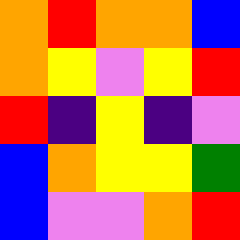[["orange", "red", "orange", "orange", "blue"], ["orange", "yellow", "violet", "yellow", "red"], ["red", "indigo", "yellow", "indigo", "violet"], ["blue", "orange", "yellow", "yellow", "green"], ["blue", "violet", "violet", "orange", "red"]]